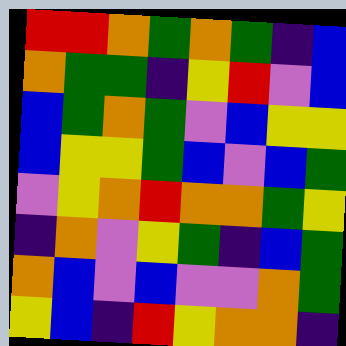[["red", "red", "orange", "green", "orange", "green", "indigo", "blue"], ["orange", "green", "green", "indigo", "yellow", "red", "violet", "blue"], ["blue", "green", "orange", "green", "violet", "blue", "yellow", "yellow"], ["blue", "yellow", "yellow", "green", "blue", "violet", "blue", "green"], ["violet", "yellow", "orange", "red", "orange", "orange", "green", "yellow"], ["indigo", "orange", "violet", "yellow", "green", "indigo", "blue", "green"], ["orange", "blue", "violet", "blue", "violet", "violet", "orange", "green"], ["yellow", "blue", "indigo", "red", "yellow", "orange", "orange", "indigo"]]